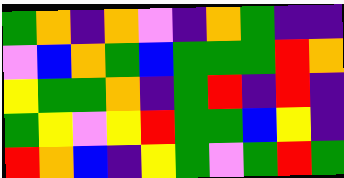[["green", "orange", "indigo", "orange", "violet", "indigo", "orange", "green", "indigo", "indigo"], ["violet", "blue", "orange", "green", "blue", "green", "green", "green", "red", "orange"], ["yellow", "green", "green", "orange", "indigo", "green", "red", "indigo", "red", "indigo"], ["green", "yellow", "violet", "yellow", "red", "green", "green", "blue", "yellow", "indigo"], ["red", "orange", "blue", "indigo", "yellow", "green", "violet", "green", "red", "green"]]